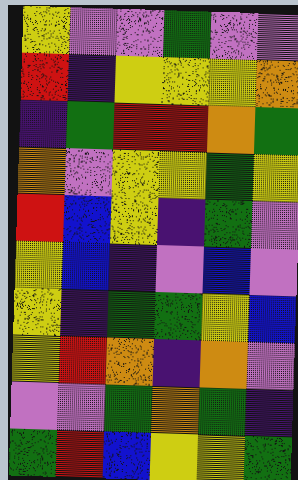[["yellow", "violet", "violet", "green", "violet", "violet"], ["red", "indigo", "yellow", "yellow", "yellow", "orange"], ["indigo", "green", "red", "red", "orange", "green"], ["orange", "violet", "yellow", "yellow", "green", "yellow"], ["red", "blue", "yellow", "indigo", "green", "violet"], ["yellow", "blue", "indigo", "violet", "blue", "violet"], ["yellow", "indigo", "green", "green", "yellow", "blue"], ["yellow", "red", "orange", "indigo", "orange", "violet"], ["violet", "violet", "green", "orange", "green", "indigo"], ["green", "red", "blue", "yellow", "yellow", "green"]]